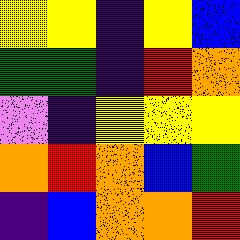[["yellow", "yellow", "indigo", "yellow", "blue"], ["green", "green", "indigo", "red", "orange"], ["violet", "indigo", "yellow", "yellow", "yellow"], ["orange", "red", "orange", "blue", "green"], ["indigo", "blue", "orange", "orange", "red"]]